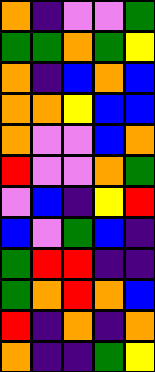[["orange", "indigo", "violet", "violet", "green"], ["green", "green", "orange", "green", "yellow"], ["orange", "indigo", "blue", "orange", "blue"], ["orange", "orange", "yellow", "blue", "blue"], ["orange", "violet", "violet", "blue", "orange"], ["red", "violet", "violet", "orange", "green"], ["violet", "blue", "indigo", "yellow", "red"], ["blue", "violet", "green", "blue", "indigo"], ["green", "red", "red", "indigo", "indigo"], ["green", "orange", "red", "orange", "blue"], ["red", "indigo", "orange", "indigo", "orange"], ["orange", "indigo", "indigo", "green", "yellow"]]